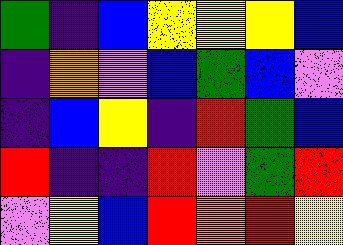[["green", "indigo", "blue", "yellow", "yellow", "yellow", "blue"], ["indigo", "orange", "violet", "blue", "green", "blue", "violet"], ["indigo", "blue", "yellow", "indigo", "red", "green", "blue"], ["red", "indigo", "indigo", "red", "violet", "green", "red"], ["violet", "yellow", "blue", "red", "orange", "red", "yellow"]]